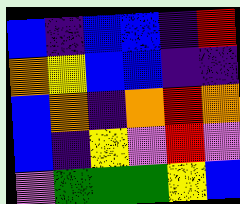[["blue", "indigo", "blue", "blue", "indigo", "red"], ["orange", "yellow", "blue", "blue", "indigo", "indigo"], ["blue", "orange", "indigo", "orange", "red", "orange"], ["blue", "indigo", "yellow", "violet", "red", "violet"], ["violet", "green", "green", "green", "yellow", "blue"]]